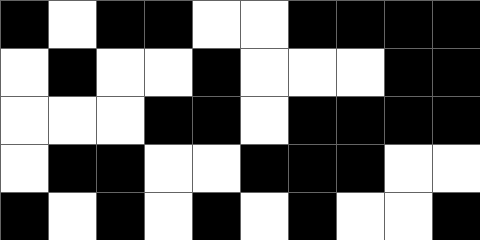[["black", "white", "black", "black", "white", "white", "black", "black", "black", "black"], ["white", "black", "white", "white", "black", "white", "white", "white", "black", "black"], ["white", "white", "white", "black", "black", "white", "black", "black", "black", "black"], ["white", "black", "black", "white", "white", "black", "black", "black", "white", "white"], ["black", "white", "black", "white", "black", "white", "black", "white", "white", "black"]]